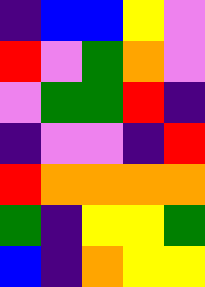[["indigo", "blue", "blue", "yellow", "violet"], ["red", "violet", "green", "orange", "violet"], ["violet", "green", "green", "red", "indigo"], ["indigo", "violet", "violet", "indigo", "red"], ["red", "orange", "orange", "orange", "orange"], ["green", "indigo", "yellow", "yellow", "green"], ["blue", "indigo", "orange", "yellow", "yellow"]]